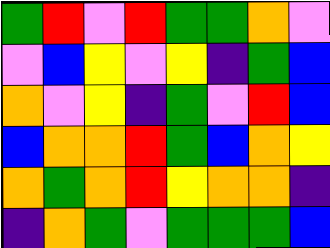[["green", "red", "violet", "red", "green", "green", "orange", "violet"], ["violet", "blue", "yellow", "violet", "yellow", "indigo", "green", "blue"], ["orange", "violet", "yellow", "indigo", "green", "violet", "red", "blue"], ["blue", "orange", "orange", "red", "green", "blue", "orange", "yellow"], ["orange", "green", "orange", "red", "yellow", "orange", "orange", "indigo"], ["indigo", "orange", "green", "violet", "green", "green", "green", "blue"]]